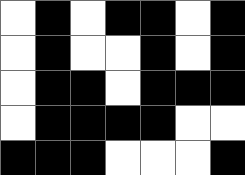[["white", "black", "white", "black", "black", "white", "black"], ["white", "black", "white", "white", "black", "white", "black"], ["white", "black", "black", "white", "black", "black", "black"], ["white", "black", "black", "black", "black", "white", "white"], ["black", "black", "black", "white", "white", "white", "black"]]